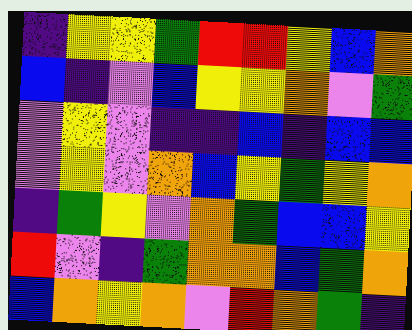[["indigo", "yellow", "yellow", "green", "red", "red", "yellow", "blue", "orange"], ["blue", "indigo", "violet", "blue", "yellow", "yellow", "orange", "violet", "green"], ["violet", "yellow", "violet", "indigo", "indigo", "blue", "indigo", "blue", "blue"], ["violet", "yellow", "violet", "orange", "blue", "yellow", "green", "yellow", "orange"], ["indigo", "green", "yellow", "violet", "orange", "green", "blue", "blue", "yellow"], ["red", "violet", "indigo", "green", "orange", "orange", "blue", "green", "orange"], ["blue", "orange", "yellow", "orange", "violet", "red", "orange", "green", "indigo"]]